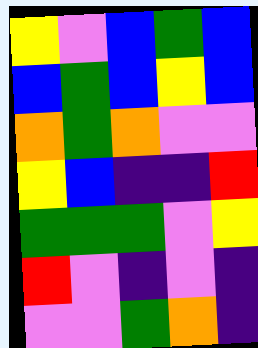[["yellow", "violet", "blue", "green", "blue"], ["blue", "green", "blue", "yellow", "blue"], ["orange", "green", "orange", "violet", "violet"], ["yellow", "blue", "indigo", "indigo", "red"], ["green", "green", "green", "violet", "yellow"], ["red", "violet", "indigo", "violet", "indigo"], ["violet", "violet", "green", "orange", "indigo"]]